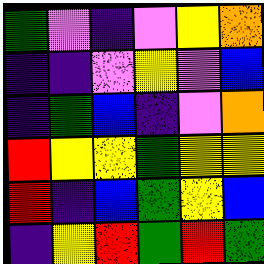[["green", "violet", "indigo", "violet", "yellow", "orange"], ["indigo", "indigo", "violet", "yellow", "violet", "blue"], ["indigo", "green", "blue", "indigo", "violet", "orange"], ["red", "yellow", "yellow", "green", "yellow", "yellow"], ["red", "indigo", "blue", "green", "yellow", "blue"], ["indigo", "yellow", "red", "green", "red", "green"]]